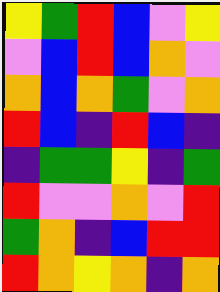[["yellow", "green", "red", "blue", "violet", "yellow"], ["violet", "blue", "red", "blue", "orange", "violet"], ["orange", "blue", "orange", "green", "violet", "orange"], ["red", "blue", "indigo", "red", "blue", "indigo"], ["indigo", "green", "green", "yellow", "indigo", "green"], ["red", "violet", "violet", "orange", "violet", "red"], ["green", "orange", "indigo", "blue", "red", "red"], ["red", "orange", "yellow", "orange", "indigo", "orange"]]